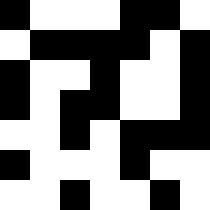[["black", "white", "white", "white", "black", "black", "white"], ["white", "black", "black", "black", "black", "white", "black"], ["black", "white", "white", "black", "white", "white", "black"], ["black", "white", "black", "black", "white", "white", "black"], ["white", "white", "black", "white", "black", "black", "black"], ["black", "white", "white", "white", "black", "white", "white"], ["white", "white", "black", "white", "white", "black", "white"]]